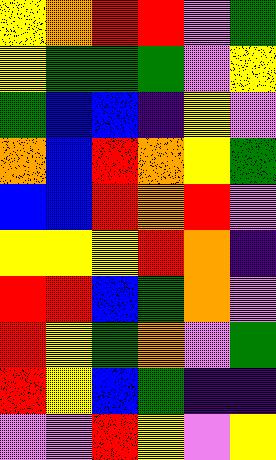[["yellow", "orange", "red", "red", "violet", "green"], ["yellow", "green", "green", "green", "violet", "yellow"], ["green", "blue", "blue", "indigo", "yellow", "violet"], ["orange", "blue", "red", "orange", "yellow", "green"], ["blue", "blue", "red", "orange", "red", "violet"], ["yellow", "yellow", "yellow", "red", "orange", "indigo"], ["red", "red", "blue", "green", "orange", "violet"], ["red", "yellow", "green", "orange", "violet", "green"], ["red", "yellow", "blue", "green", "indigo", "indigo"], ["violet", "violet", "red", "yellow", "violet", "yellow"]]